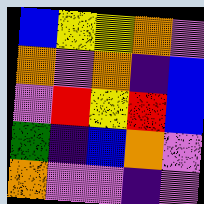[["blue", "yellow", "yellow", "orange", "violet"], ["orange", "violet", "orange", "indigo", "blue"], ["violet", "red", "yellow", "red", "blue"], ["green", "indigo", "blue", "orange", "violet"], ["orange", "violet", "violet", "indigo", "violet"]]